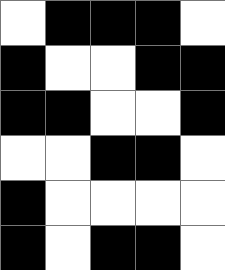[["white", "black", "black", "black", "white"], ["black", "white", "white", "black", "black"], ["black", "black", "white", "white", "black"], ["white", "white", "black", "black", "white"], ["black", "white", "white", "white", "white"], ["black", "white", "black", "black", "white"]]